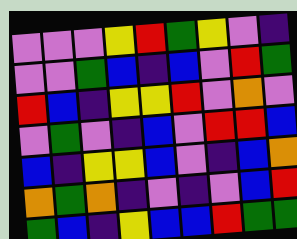[["violet", "violet", "violet", "yellow", "red", "green", "yellow", "violet", "indigo"], ["violet", "violet", "green", "blue", "indigo", "blue", "violet", "red", "green"], ["red", "blue", "indigo", "yellow", "yellow", "red", "violet", "orange", "violet"], ["violet", "green", "violet", "indigo", "blue", "violet", "red", "red", "blue"], ["blue", "indigo", "yellow", "yellow", "blue", "violet", "indigo", "blue", "orange"], ["orange", "green", "orange", "indigo", "violet", "indigo", "violet", "blue", "red"], ["green", "blue", "indigo", "yellow", "blue", "blue", "red", "green", "green"]]